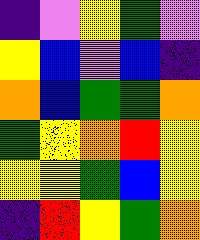[["indigo", "violet", "yellow", "green", "violet"], ["yellow", "blue", "violet", "blue", "indigo"], ["orange", "blue", "green", "green", "orange"], ["green", "yellow", "orange", "red", "yellow"], ["yellow", "yellow", "green", "blue", "yellow"], ["indigo", "red", "yellow", "green", "orange"]]